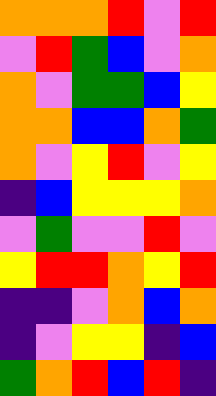[["orange", "orange", "orange", "red", "violet", "red"], ["violet", "red", "green", "blue", "violet", "orange"], ["orange", "violet", "green", "green", "blue", "yellow"], ["orange", "orange", "blue", "blue", "orange", "green"], ["orange", "violet", "yellow", "red", "violet", "yellow"], ["indigo", "blue", "yellow", "yellow", "yellow", "orange"], ["violet", "green", "violet", "violet", "red", "violet"], ["yellow", "red", "red", "orange", "yellow", "red"], ["indigo", "indigo", "violet", "orange", "blue", "orange"], ["indigo", "violet", "yellow", "yellow", "indigo", "blue"], ["green", "orange", "red", "blue", "red", "indigo"]]